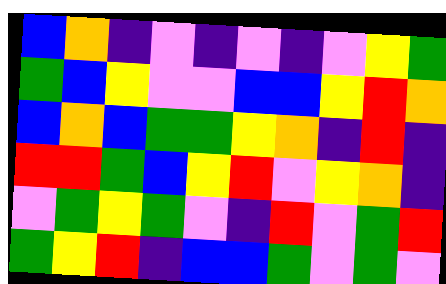[["blue", "orange", "indigo", "violet", "indigo", "violet", "indigo", "violet", "yellow", "green"], ["green", "blue", "yellow", "violet", "violet", "blue", "blue", "yellow", "red", "orange"], ["blue", "orange", "blue", "green", "green", "yellow", "orange", "indigo", "red", "indigo"], ["red", "red", "green", "blue", "yellow", "red", "violet", "yellow", "orange", "indigo"], ["violet", "green", "yellow", "green", "violet", "indigo", "red", "violet", "green", "red"], ["green", "yellow", "red", "indigo", "blue", "blue", "green", "violet", "green", "violet"]]